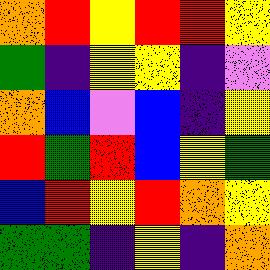[["orange", "red", "yellow", "red", "red", "yellow"], ["green", "indigo", "yellow", "yellow", "indigo", "violet"], ["orange", "blue", "violet", "blue", "indigo", "yellow"], ["red", "green", "red", "blue", "yellow", "green"], ["blue", "red", "yellow", "red", "orange", "yellow"], ["green", "green", "indigo", "yellow", "indigo", "orange"]]